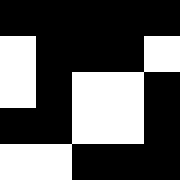[["black", "black", "black", "black", "black"], ["white", "black", "black", "black", "white"], ["white", "black", "white", "white", "black"], ["black", "black", "white", "white", "black"], ["white", "white", "black", "black", "black"]]